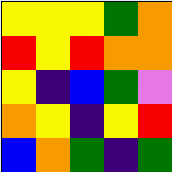[["yellow", "yellow", "yellow", "green", "orange"], ["red", "yellow", "red", "orange", "orange"], ["yellow", "indigo", "blue", "green", "violet"], ["orange", "yellow", "indigo", "yellow", "red"], ["blue", "orange", "green", "indigo", "green"]]